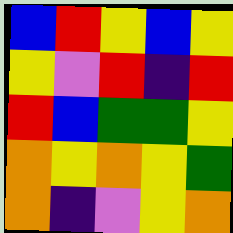[["blue", "red", "yellow", "blue", "yellow"], ["yellow", "violet", "red", "indigo", "red"], ["red", "blue", "green", "green", "yellow"], ["orange", "yellow", "orange", "yellow", "green"], ["orange", "indigo", "violet", "yellow", "orange"]]